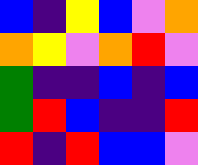[["blue", "indigo", "yellow", "blue", "violet", "orange"], ["orange", "yellow", "violet", "orange", "red", "violet"], ["green", "indigo", "indigo", "blue", "indigo", "blue"], ["green", "red", "blue", "indigo", "indigo", "red"], ["red", "indigo", "red", "blue", "blue", "violet"]]